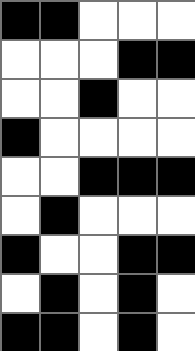[["black", "black", "white", "white", "white"], ["white", "white", "white", "black", "black"], ["white", "white", "black", "white", "white"], ["black", "white", "white", "white", "white"], ["white", "white", "black", "black", "black"], ["white", "black", "white", "white", "white"], ["black", "white", "white", "black", "black"], ["white", "black", "white", "black", "white"], ["black", "black", "white", "black", "white"]]